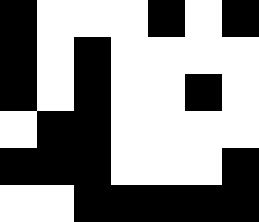[["black", "white", "white", "white", "black", "white", "black"], ["black", "white", "black", "white", "white", "white", "white"], ["black", "white", "black", "white", "white", "black", "white"], ["white", "black", "black", "white", "white", "white", "white"], ["black", "black", "black", "white", "white", "white", "black"], ["white", "white", "black", "black", "black", "black", "black"]]